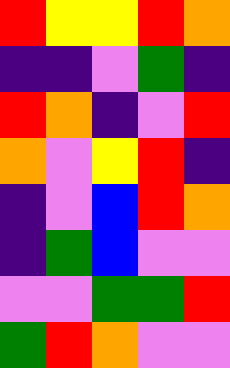[["red", "yellow", "yellow", "red", "orange"], ["indigo", "indigo", "violet", "green", "indigo"], ["red", "orange", "indigo", "violet", "red"], ["orange", "violet", "yellow", "red", "indigo"], ["indigo", "violet", "blue", "red", "orange"], ["indigo", "green", "blue", "violet", "violet"], ["violet", "violet", "green", "green", "red"], ["green", "red", "orange", "violet", "violet"]]